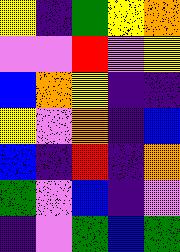[["yellow", "indigo", "green", "yellow", "orange"], ["violet", "violet", "red", "violet", "yellow"], ["blue", "orange", "yellow", "indigo", "indigo"], ["yellow", "violet", "orange", "indigo", "blue"], ["blue", "indigo", "red", "indigo", "orange"], ["green", "violet", "blue", "indigo", "violet"], ["indigo", "violet", "green", "blue", "green"]]